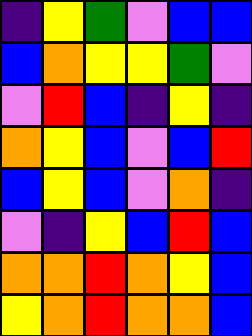[["indigo", "yellow", "green", "violet", "blue", "blue"], ["blue", "orange", "yellow", "yellow", "green", "violet"], ["violet", "red", "blue", "indigo", "yellow", "indigo"], ["orange", "yellow", "blue", "violet", "blue", "red"], ["blue", "yellow", "blue", "violet", "orange", "indigo"], ["violet", "indigo", "yellow", "blue", "red", "blue"], ["orange", "orange", "red", "orange", "yellow", "blue"], ["yellow", "orange", "red", "orange", "orange", "blue"]]